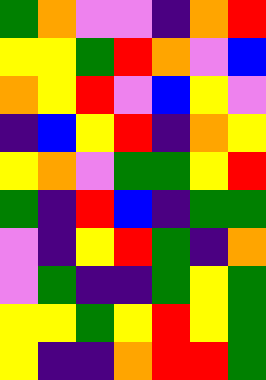[["green", "orange", "violet", "violet", "indigo", "orange", "red"], ["yellow", "yellow", "green", "red", "orange", "violet", "blue"], ["orange", "yellow", "red", "violet", "blue", "yellow", "violet"], ["indigo", "blue", "yellow", "red", "indigo", "orange", "yellow"], ["yellow", "orange", "violet", "green", "green", "yellow", "red"], ["green", "indigo", "red", "blue", "indigo", "green", "green"], ["violet", "indigo", "yellow", "red", "green", "indigo", "orange"], ["violet", "green", "indigo", "indigo", "green", "yellow", "green"], ["yellow", "yellow", "green", "yellow", "red", "yellow", "green"], ["yellow", "indigo", "indigo", "orange", "red", "red", "green"]]